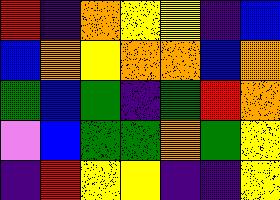[["red", "indigo", "orange", "yellow", "yellow", "indigo", "blue"], ["blue", "orange", "yellow", "orange", "orange", "blue", "orange"], ["green", "blue", "green", "indigo", "green", "red", "orange"], ["violet", "blue", "green", "green", "orange", "green", "yellow"], ["indigo", "red", "yellow", "yellow", "indigo", "indigo", "yellow"]]